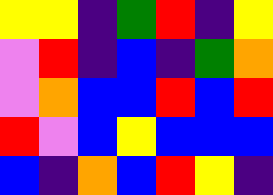[["yellow", "yellow", "indigo", "green", "red", "indigo", "yellow"], ["violet", "red", "indigo", "blue", "indigo", "green", "orange"], ["violet", "orange", "blue", "blue", "red", "blue", "red"], ["red", "violet", "blue", "yellow", "blue", "blue", "blue"], ["blue", "indigo", "orange", "blue", "red", "yellow", "indigo"]]